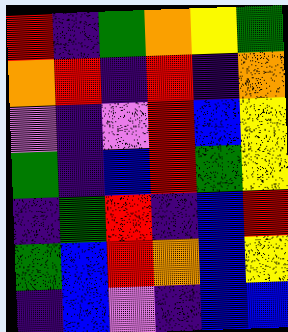[["red", "indigo", "green", "orange", "yellow", "green"], ["orange", "red", "indigo", "red", "indigo", "orange"], ["violet", "indigo", "violet", "red", "blue", "yellow"], ["green", "indigo", "blue", "red", "green", "yellow"], ["indigo", "green", "red", "indigo", "blue", "red"], ["green", "blue", "red", "orange", "blue", "yellow"], ["indigo", "blue", "violet", "indigo", "blue", "blue"]]